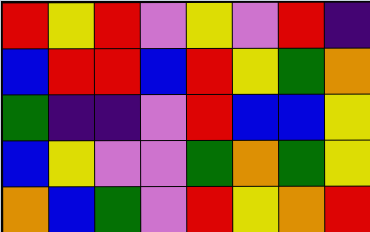[["red", "yellow", "red", "violet", "yellow", "violet", "red", "indigo"], ["blue", "red", "red", "blue", "red", "yellow", "green", "orange"], ["green", "indigo", "indigo", "violet", "red", "blue", "blue", "yellow"], ["blue", "yellow", "violet", "violet", "green", "orange", "green", "yellow"], ["orange", "blue", "green", "violet", "red", "yellow", "orange", "red"]]